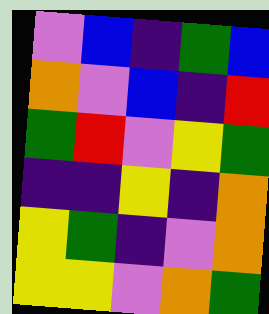[["violet", "blue", "indigo", "green", "blue"], ["orange", "violet", "blue", "indigo", "red"], ["green", "red", "violet", "yellow", "green"], ["indigo", "indigo", "yellow", "indigo", "orange"], ["yellow", "green", "indigo", "violet", "orange"], ["yellow", "yellow", "violet", "orange", "green"]]